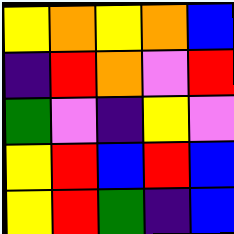[["yellow", "orange", "yellow", "orange", "blue"], ["indigo", "red", "orange", "violet", "red"], ["green", "violet", "indigo", "yellow", "violet"], ["yellow", "red", "blue", "red", "blue"], ["yellow", "red", "green", "indigo", "blue"]]